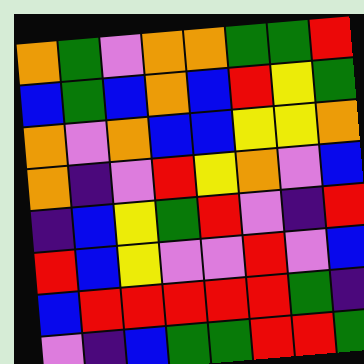[["orange", "green", "violet", "orange", "orange", "green", "green", "red"], ["blue", "green", "blue", "orange", "blue", "red", "yellow", "green"], ["orange", "violet", "orange", "blue", "blue", "yellow", "yellow", "orange"], ["orange", "indigo", "violet", "red", "yellow", "orange", "violet", "blue"], ["indigo", "blue", "yellow", "green", "red", "violet", "indigo", "red"], ["red", "blue", "yellow", "violet", "violet", "red", "violet", "blue"], ["blue", "red", "red", "red", "red", "red", "green", "indigo"], ["violet", "indigo", "blue", "green", "green", "red", "red", "green"]]